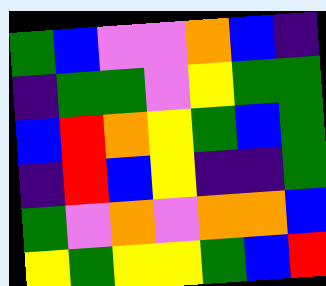[["green", "blue", "violet", "violet", "orange", "blue", "indigo"], ["indigo", "green", "green", "violet", "yellow", "green", "green"], ["blue", "red", "orange", "yellow", "green", "blue", "green"], ["indigo", "red", "blue", "yellow", "indigo", "indigo", "green"], ["green", "violet", "orange", "violet", "orange", "orange", "blue"], ["yellow", "green", "yellow", "yellow", "green", "blue", "red"]]